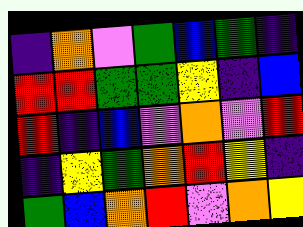[["indigo", "orange", "violet", "green", "blue", "green", "indigo"], ["red", "red", "green", "green", "yellow", "indigo", "blue"], ["red", "indigo", "blue", "violet", "orange", "violet", "red"], ["indigo", "yellow", "green", "orange", "red", "yellow", "indigo"], ["green", "blue", "orange", "red", "violet", "orange", "yellow"]]